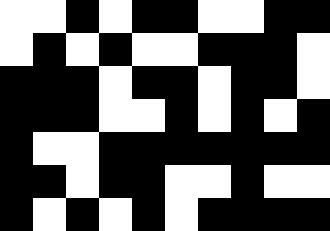[["white", "white", "black", "white", "black", "black", "white", "white", "black", "black"], ["white", "black", "white", "black", "white", "white", "black", "black", "black", "white"], ["black", "black", "black", "white", "black", "black", "white", "black", "black", "white"], ["black", "black", "black", "white", "white", "black", "white", "black", "white", "black"], ["black", "white", "white", "black", "black", "black", "black", "black", "black", "black"], ["black", "black", "white", "black", "black", "white", "white", "black", "white", "white"], ["black", "white", "black", "white", "black", "white", "black", "black", "black", "black"]]